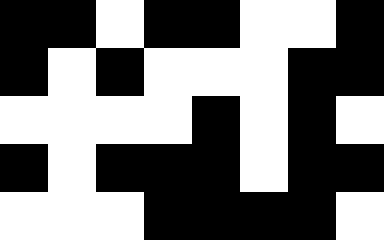[["black", "black", "white", "black", "black", "white", "white", "black"], ["black", "white", "black", "white", "white", "white", "black", "black"], ["white", "white", "white", "white", "black", "white", "black", "white"], ["black", "white", "black", "black", "black", "white", "black", "black"], ["white", "white", "white", "black", "black", "black", "black", "white"]]